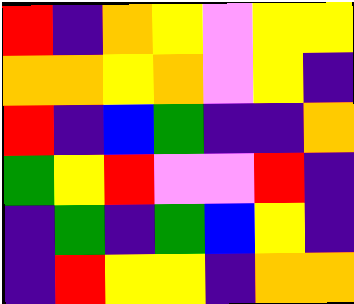[["red", "indigo", "orange", "yellow", "violet", "yellow", "yellow"], ["orange", "orange", "yellow", "orange", "violet", "yellow", "indigo"], ["red", "indigo", "blue", "green", "indigo", "indigo", "orange"], ["green", "yellow", "red", "violet", "violet", "red", "indigo"], ["indigo", "green", "indigo", "green", "blue", "yellow", "indigo"], ["indigo", "red", "yellow", "yellow", "indigo", "orange", "orange"]]